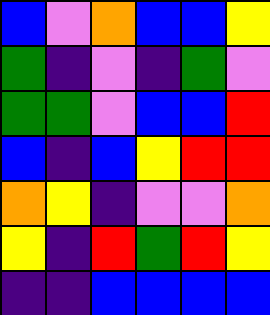[["blue", "violet", "orange", "blue", "blue", "yellow"], ["green", "indigo", "violet", "indigo", "green", "violet"], ["green", "green", "violet", "blue", "blue", "red"], ["blue", "indigo", "blue", "yellow", "red", "red"], ["orange", "yellow", "indigo", "violet", "violet", "orange"], ["yellow", "indigo", "red", "green", "red", "yellow"], ["indigo", "indigo", "blue", "blue", "blue", "blue"]]